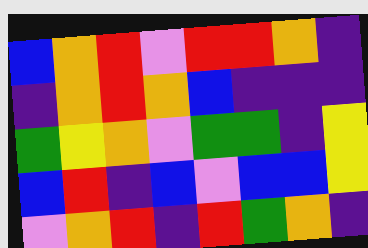[["blue", "orange", "red", "violet", "red", "red", "orange", "indigo"], ["indigo", "orange", "red", "orange", "blue", "indigo", "indigo", "indigo"], ["green", "yellow", "orange", "violet", "green", "green", "indigo", "yellow"], ["blue", "red", "indigo", "blue", "violet", "blue", "blue", "yellow"], ["violet", "orange", "red", "indigo", "red", "green", "orange", "indigo"]]